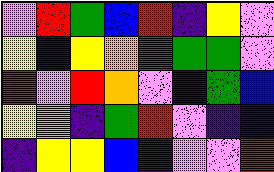[["violet", "red", "green", "blue", "red", "indigo", "yellow", "violet"], ["yellow", "blue", "yellow", "orange", "red", "green", "green", "violet"], ["red", "violet", "red", "orange", "violet", "blue", "green", "blue"], ["yellow", "orange", "indigo", "green", "red", "violet", "indigo", "blue"], ["indigo", "yellow", "yellow", "blue", "indigo", "violet", "violet", "red"]]